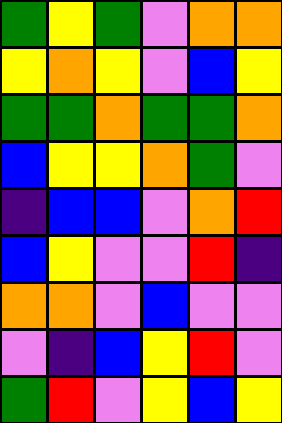[["green", "yellow", "green", "violet", "orange", "orange"], ["yellow", "orange", "yellow", "violet", "blue", "yellow"], ["green", "green", "orange", "green", "green", "orange"], ["blue", "yellow", "yellow", "orange", "green", "violet"], ["indigo", "blue", "blue", "violet", "orange", "red"], ["blue", "yellow", "violet", "violet", "red", "indigo"], ["orange", "orange", "violet", "blue", "violet", "violet"], ["violet", "indigo", "blue", "yellow", "red", "violet"], ["green", "red", "violet", "yellow", "blue", "yellow"]]